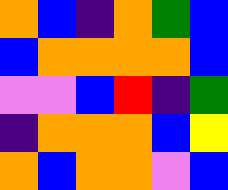[["orange", "blue", "indigo", "orange", "green", "blue"], ["blue", "orange", "orange", "orange", "orange", "blue"], ["violet", "violet", "blue", "red", "indigo", "green"], ["indigo", "orange", "orange", "orange", "blue", "yellow"], ["orange", "blue", "orange", "orange", "violet", "blue"]]